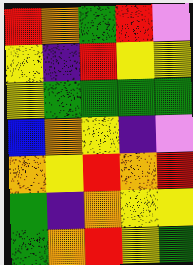[["red", "orange", "green", "red", "violet"], ["yellow", "indigo", "red", "yellow", "yellow"], ["yellow", "green", "green", "green", "green"], ["blue", "orange", "yellow", "indigo", "violet"], ["orange", "yellow", "red", "orange", "red"], ["green", "indigo", "orange", "yellow", "yellow"], ["green", "orange", "red", "yellow", "green"]]